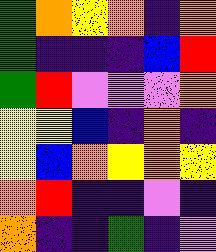[["green", "orange", "yellow", "orange", "indigo", "orange"], ["green", "indigo", "indigo", "indigo", "blue", "red"], ["green", "red", "violet", "violet", "violet", "orange"], ["yellow", "yellow", "blue", "indigo", "orange", "indigo"], ["yellow", "blue", "orange", "yellow", "orange", "yellow"], ["orange", "red", "indigo", "indigo", "violet", "indigo"], ["orange", "indigo", "indigo", "green", "indigo", "violet"]]